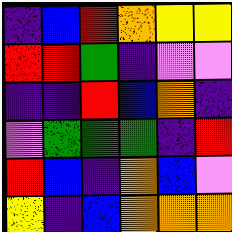[["indigo", "blue", "red", "orange", "yellow", "yellow"], ["red", "red", "green", "indigo", "violet", "violet"], ["indigo", "indigo", "red", "blue", "orange", "indigo"], ["violet", "green", "green", "green", "indigo", "red"], ["red", "blue", "indigo", "orange", "blue", "violet"], ["yellow", "indigo", "blue", "orange", "orange", "orange"]]